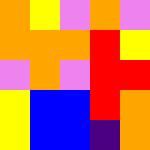[["orange", "yellow", "violet", "orange", "violet"], ["orange", "orange", "orange", "red", "yellow"], ["violet", "orange", "violet", "red", "red"], ["yellow", "blue", "blue", "red", "orange"], ["yellow", "blue", "blue", "indigo", "orange"]]